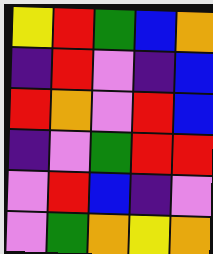[["yellow", "red", "green", "blue", "orange"], ["indigo", "red", "violet", "indigo", "blue"], ["red", "orange", "violet", "red", "blue"], ["indigo", "violet", "green", "red", "red"], ["violet", "red", "blue", "indigo", "violet"], ["violet", "green", "orange", "yellow", "orange"]]